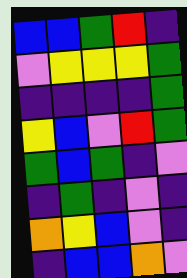[["blue", "blue", "green", "red", "indigo"], ["violet", "yellow", "yellow", "yellow", "green"], ["indigo", "indigo", "indigo", "indigo", "green"], ["yellow", "blue", "violet", "red", "green"], ["green", "blue", "green", "indigo", "violet"], ["indigo", "green", "indigo", "violet", "indigo"], ["orange", "yellow", "blue", "violet", "indigo"], ["indigo", "blue", "blue", "orange", "violet"]]